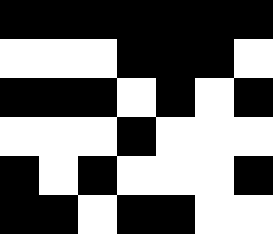[["black", "black", "black", "black", "black", "black", "black"], ["white", "white", "white", "black", "black", "black", "white"], ["black", "black", "black", "white", "black", "white", "black"], ["white", "white", "white", "black", "white", "white", "white"], ["black", "white", "black", "white", "white", "white", "black"], ["black", "black", "white", "black", "black", "white", "white"]]